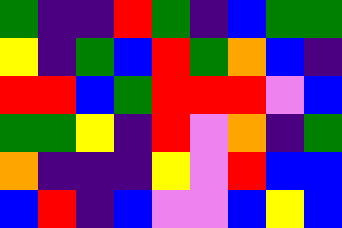[["green", "indigo", "indigo", "red", "green", "indigo", "blue", "green", "green"], ["yellow", "indigo", "green", "blue", "red", "green", "orange", "blue", "indigo"], ["red", "red", "blue", "green", "red", "red", "red", "violet", "blue"], ["green", "green", "yellow", "indigo", "red", "violet", "orange", "indigo", "green"], ["orange", "indigo", "indigo", "indigo", "yellow", "violet", "red", "blue", "blue"], ["blue", "red", "indigo", "blue", "violet", "violet", "blue", "yellow", "blue"]]